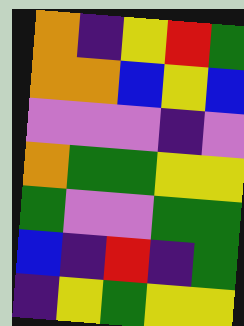[["orange", "indigo", "yellow", "red", "green"], ["orange", "orange", "blue", "yellow", "blue"], ["violet", "violet", "violet", "indigo", "violet"], ["orange", "green", "green", "yellow", "yellow"], ["green", "violet", "violet", "green", "green"], ["blue", "indigo", "red", "indigo", "green"], ["indigo", "yellow", "green", "yellow", "yellow"]]